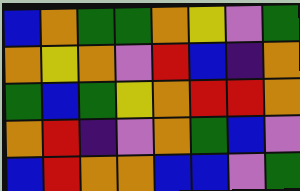[["blue", "orange", "green", "green", "orange", "yellow", "violet", "green"], ["orange", "yellow", "orange", "violet", "red", "blue", "indigo", "orange"], ["green", "blue", "green", "yellow", "orange", "red", "red", "orange"], ["orange", "red", "indigo", "violet", "orange", "green", "blue", "violet"], ["blue", "red", "orange", "orange", "blue", "blue", "violet", "green"]]